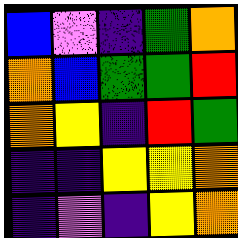[["blue", "violet", "indigo", "green", "orange"], ["orange", "blue", "green", "green", "red"], ["orange", "yellow", "indigo", "red", "green"], ["indigo", "indigo", "yellow", "yellow", "orange"], ["indigo", "violet", "indigo", "yellow", "orange"]]